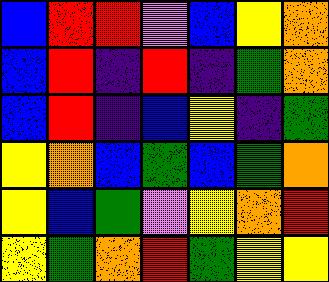[["blue", "red", "red", "violet", "blue", "yellow", "orange"], ["blue", "red", "indigo", "red", "indigo", "green", "orange"], ["blue", "red", "indigo", "blue", "yellow", "indigo", "green"], ["yellow", "orange", "blue", "green", "blue", "green", "orange"], ["yellow", "blue", "green", "violet", "yellow", "orange", "red"], ["yellow", "green", "orange", "red", "green", "yellow", "yellow"]]